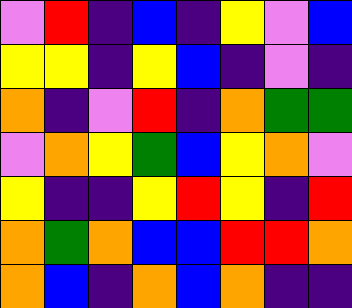[["violet", "red", "indigo", "blue", "indigo", "yellow", "violet", "blue"], ["yellow", "yellow", "indigo", "yellow", "blue", "indigo", "violet", "indigo"], ["orange", "indigo", "violet", "red", "indigo", "orange", "green", "green"], ["violet", "orange", "yellow", "green", "blue", "yellow", "orange", "violet"], ["yellow", "indigo", "indigo", "yellow", "red", "yellow", "indigo", "red"], ["orange", "green", "orange", "blue", "blue", "red", "red", "orange"], ["orange", "blue", "indigo", "orange", "blue", "orange", "indigo", "indigo"]]